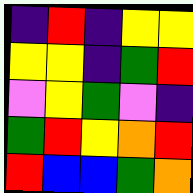[["indigo", "red", "indigo", "yellow", "yellow"], ["yellow", "yellow", "indigo", "green", "red"], ["violet", "yellow", "green", "violet", "indigo"], ["green", "red", "yellow", "orange", "red"], ["red", "blue", "blue", "green", "orange"]]